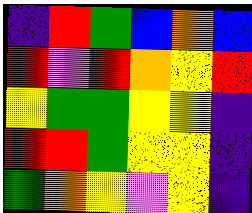[["indigo", "red", "green", "blue", "orange", "blue"], ["red", "violet", "red", "orange", "yellow", "red"], ["yellow", "green", "green", "yellow", "yellow", "indigo"], ["red", "red", "green", "yellow", "yellow", "indigo"], ["green", "orange", "yellow", "violet", "yellow", "indigo"]]